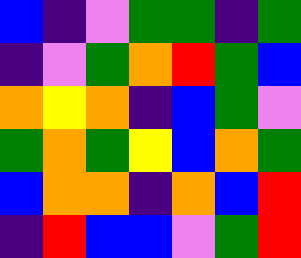[["blue", "indigo", "violet", "green", "green", "indigo", "green"], ["indigo", "violet", "green", "orange", "red", "green", "blue"], ["orange", "yellow", "orange", "indigo", "blue", "green", "violet"], ["green", "orange", "green", "yellow", "blue", "orange", "green"], ["blue", "orange", "orange", "indigo", "orange", "blue", "red"], ["indigo", "red", "blue", "blue", "violet", "green", "red"]]